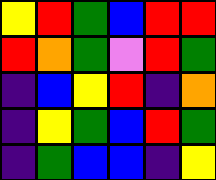[["yellow", "red", "green", "blue", "red", "red"], ["red", "orange", "green", "violet", "red", "green"], ["indigo", "blue", "yellow", "red", "indigo", "orange"], ["indigo", "yellow", "green", "blue", "red", "green"], ["indigo", "green", "blue", "blue", "indigo", "yellow"]]